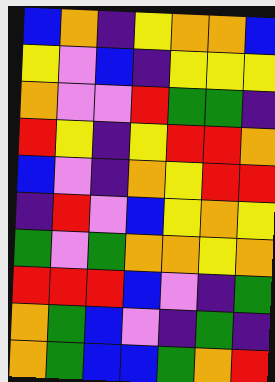[["blue", "orange", "indigo", "yellow", "orange", "orange", "blue"], ["yellow", "violet", "blue", "indigo", "yellow", "yellow", "yellow"], ["orange", "violet", "violet", "red", "green", "green", "indigo"], ["red", "yellow", "indigo", "yellow", "red", "red", "orange"], ["blue", "violet", "indigo", "orange", "yellow", "red", "red"], ["indigo", "red", "violet", "blue", "yellow", "orange", "yellow"], ["green", "violet", "green", "orange", "orange", "yellow", "orange"], ["red", "red", "red", "blue", "violet", "indigo", "green"], ["orange", "green", "blue", "violet", "indigo", "green", "indigo"], ["orange", "green", "blue", "blue", "green", "orange", "red"]]